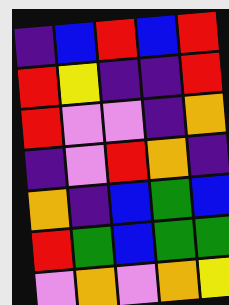[["indigo", "blue", "red", "blue", "red"], ["red", "yellow", "indigo", "indigo", "red"], ["red", "violet", "violet", "indigo", "orange"], ["indigo", "violet", "red", "orange", "indigo"], ["orange", "indigo", "blue", "green", "blue"], ["red", "green", "blue", "green", "green"], ["violet", "orange", "violet", "orange", "yellow"]]